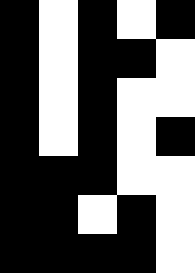[["black", "white", "black", "white", "black"], ["black", "white", "black", "black", "white"], ["black", "white", "black", "white", "white"], ["black", "white", "black", "white", "black"], ["black", "black", "black", "white", "white"], ["black", "black", "white", "black", "white"], ["black", "black", "black", "black", "white"]]